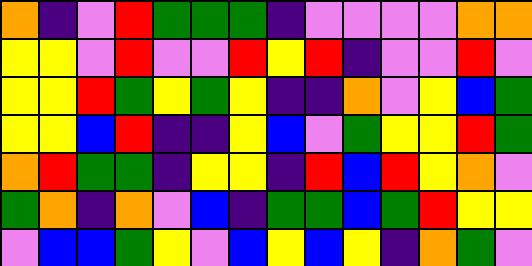[["orange", "indigo", "violet", "red", "green", "green", "green", "indigo", "violet", "violet", "violet", "violet", "orange", "orange"], ["yellow", "yellow", "violet", "red", "violet", "violet", "red", "yellow", "red", "indigo", "violet", "violet", "red", "violet"], ["yellow", "yellow", "red", "green", "yellow", "green", "yellow", "indigo", "indigo", "orange", "violet", "yellow", "blue", "green"], ["yellow", "yellow", "blue", "red", "indigo", "indigo", "yellow", "blue", "violet", "green", "yellow", "yellow", "red", "green"], ["orange", "red", "green", "green", "indigo", "yellow", "yellow", "indigo", "red", "blue", "red", "yellow", "orange", "violet"], ["green", "orange", "indigo", "orange", "violet", "blue", "indigo", "green", "green", "blue", "green", "red", "yellow", "yellow"], ["violet", "blue", "blue", "green", "yellow", "violet", "blue", "yellow", "blue", "yellow", "indigo", "orange", "green", "violet"]]